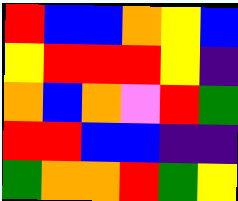[["red", "blue", "blue", "orange", "yellow", "blue"], ["yellow", "red", "red", "red", "yellow", "indigo"], ["orange", "blue", "orange", "violet", "red", "green"], ["red", "red", "blue", "blue", "indigo", "indigo"], ["green", "orange", "orange", "red", "green", "yellow"]]